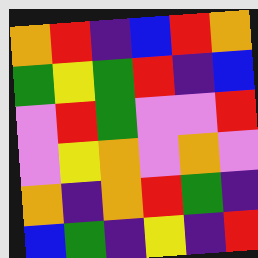[["orange", "red", "indigo", "blue", "red", "orange"], ["green", "yellow", "green", "red", "indigo", "blue"], ["violet", "red", "green", "violet", "violet", "red"], ["violet", "yellow", "orange", "violet", "orange", "violet"], ["orange", "indigo", "orange", "red", "green", "indigo"], ["blue", "green", "indigo", "yellow", "indigo", "red"]]